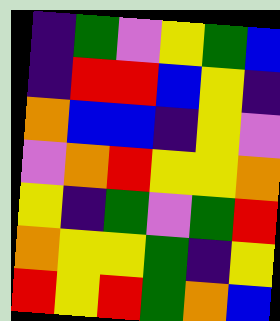[["indigo", "green", "violet", "yellow", "green", "blue"], ["indigo", "red", "red", "blue", "yellow", "indigo"], ["orange", "blue", "blue", "indigo", "yellow", "violet"], ["violet", "orange", "red", "yellow", "yellow", "orange"], ["yellow", "indigo", "green", "violet", "green", "red"], ["orange", "yellow", "yellow", "green", "indigo", "yellow"], ["red", "yellow", "red", "green", "orange", "blue"]]